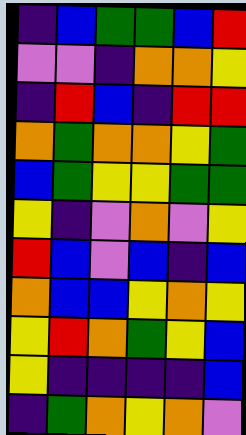[["indigo", "blue", "green", "green", "blue", "red"], ["violet", "violet", "indigo", "orange", "orange", "yellow"], ["indigo", "red", "blue", "indigo", "red", "red"], ["orange", "green", "orange", "orange", "yellow", "green"], ["blue", "green", "yellow", "yellow", "green", "green"], ["yellow", "indigo", "violet", "orange", "violet", "yellow"], ["red", "blue", "violet", "blue", "indigo", "blue"], ["orange", "blue", "blue", "yellow", "orange", "yellow"], ["yellow", "red", "orange", "green", "yellow", "blue"], ["yellow", "indigo", "indigo", "indigo", "indigo", "blue"], ["indigo", "green", "orange", "yellow", "orange", "violet"]]